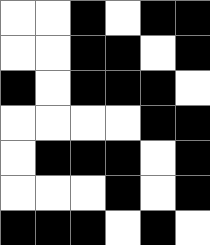[["white", "white", "black", "white", "black", "black"], ["white", "white", "black", "black", "white", "black"], ["black", "white", "black", "black", "black", "white"], ["white", "white", "white", "white", "black", "black"], ["white", "black", "black", "black", "white", "black"], ["white", "white", "white", "black", "white", "black"], ["black", "black", "black", "white", "black", "white"]]